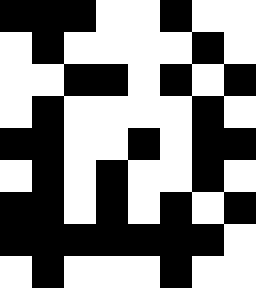[["black", "black", "black", "white", "white", "black", "white", "white"], ["white", "black", "white", "white", "white", "white", "black", "white"], ["white", "white", "black", "black", "white", "black", "white", "black"], ["white", "black", "white", "white", "white", "white", "black", "white"], ["black", "black", "white", "white", "black", "white", "black", "black"], ["white", "black", "white", "black", "white", "white", "black", "white"], ["black", "black", "white", "black", "white", "black", "white", "black"], ["black", "black", "black", "black", "black", "black", "black", "white"], ["white", "black", "white", "white", "white", "black", "white", "white"]]